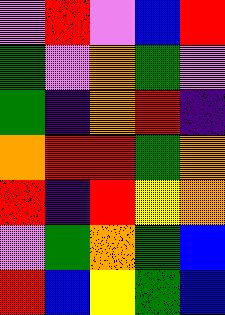[["violet", "red", "violet", "blue", "red"], ["green", "violet", "orange", "green", "violet"], ["green", "indigo", "orange", "red", "indigo"], ["orange", "red", "red", "green", "orange"], ["red", "indigo", "red", "yellow", "orange"], ["violet", "green", "orange", "green", "blue"], ["red", "blue", "yellow", "green", "blue"]]